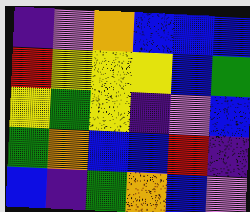[["indigo", "violet", "orange", "blue", "blue", "blue"], ["red", "yellow", "yellow", "yellow", "blue", "green"], ["yellow", "green", "yellow", "indigo", "violet", "blue"], ["green", "orange", "blue", "blue", "red", "indigo"], ["blue", "indigo", "green", "orange", "blue", "violet"]]